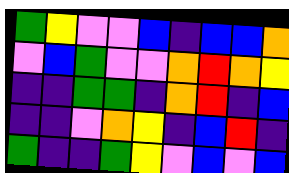[["green", "yellow", "violet", "violet", "blue", "indigo", "blue", "blue", "orange"], ["violet", "blue", "green", "violet", "violet", "orange", "red", "orange", "yellow"], ["indigo", "indigo", "green", "green", "indigo", "orange", "red", "indigo", "blue"], ["indigo", "indigo", "violet", "orange", "yellow", "indigo", "blue", "red", "indigo"], ["green", "indigo", "indigo", "green", "yellow", "violet", "blue", "violet", "blue"]]